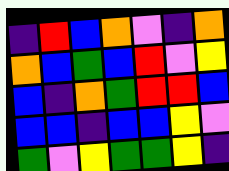[["indigo", "red", "blue", "orange", "violet", "indigo", "orange"], ["orange", "blue", "green", "blue", "red", "violet", "yellow"], ["blue", "indigo", "orange", "green", "red", "red", "blue"], ["blue", "blue", "indigo", "blue", "blue", "yellow", "violet"], ["green", "violet", "yellow", "green", "green", "yellow", "indigo"]]